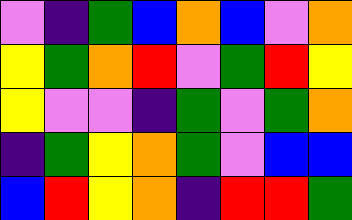[["violet", "indigo", "green", "blue", "orange", "blue", "violet", "orange"], ["yellow", "green", "orange", "red", "violet", "green", "red", "yellow"], ["yellow", "violet", "violet", "indigo", "green", "violet", "green", "orange"], ["indigo", "green", "yellow", "orange", "green", "violet", "blue", "blue"], ["blue", "red", "yellow", "orange", "indigo", "red", "red", "green"]]